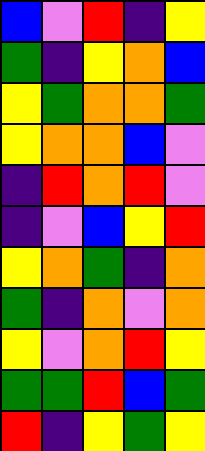[["blue", "violet", "red", "indigo", "yellow"], ["green", "indigo", "yellow", "orange", "blue"], ["yellow", "green", "orange", "orange", "green"], ["yellow", "orange", "orange", "blue", "violet"], ["indigo", "red", "orange", "red", "violet"], ["indigo", "violet", "blue", "yellow", "red"], ["yellow", "orange", "green", "indigo", "orange"], ["green", "indigo", "orange", "violet", "orange"], ["yellow", "violet", "orange", "red", "yellow"], ["green", "green", "red", "blue", "green"], ["red", "indigo", "yellow", "green", "yellow"]]